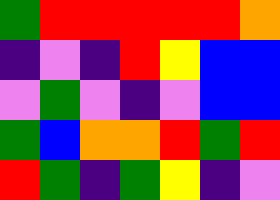[["green", "red", "red", "red", "red", "red", "orange"], ["indigo", "violet", "indigo", "red", "yellow", "blue", "blue"], ["violet", "green", "violet", "indigo", "violet", "blue", "blue"], ["green", "blue", "orange", "orange", "red", "green", "red"], ["red", "green", "indigo", "green", "yellow", "indigo", "violet"]]